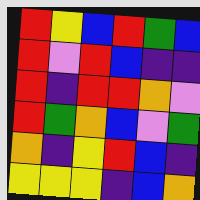[["red", "yellow", "blue", "red", "green", "blue"], ["red", "violet", "red", "blue", "indigo", "indigo"], ["red", "indigo", "red", "red", "orange", "violet"], ["red", "green", "orange", "blue", "violet", "green"], ["orange", "indigo", "yellow", "red", "blue", "indigo"], ["yellow", "yellow", "yellow", "indigo", "blue", "orange"]]